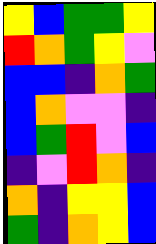[["yellow", "blue", "green", "green", "yellow"], ["red", "orange", "green", "yellow", "violet"], ["blue", "blue", "indigo", "orange", "green"], ["blue", "orange", "violet", "violet", "indigo"], ["blue", "green", "red", "violet", "blue"], ["indigo", "violet", "red", "orange", "indigo"], ["orange", "indigo", "yellow", "yellow", "blue"], ["green", "indigo", "orange", "yellow", "blue"]]